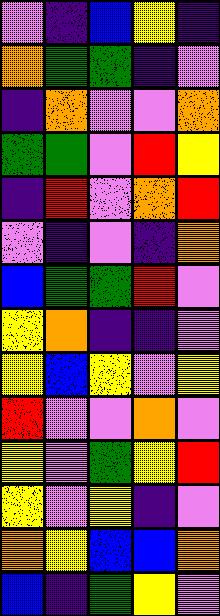[["violet", "indigo", "blue", "yellow", "indigo"], ["orange", "green", "green", "indigo", "violet"], ["indigo", "orange", "violet", "violet", "orange"], ["green", "green", "violet", "red", "yellow"], ["indigo", "red", "violet", "orange", "red"], ["violet", "indigo", "violet", "indigo", "orange"], ["blue", "green", "green", "red", "violet"], ["yellow", "orange", "indigo", "indigo", "violet"], ["yellow", "blue", "yellow", "violet", "yellow"], ["red", "violet", "violet", "orange", "violet"], ["yellow", "violet", "green", "yellow", "red"], ["yellow", "violet", "yellow", "indigo", "violet"], ["orange", "yellow", "blue", "blue", "orange"], ["blue", "indigo", "green", "yellow", "violet"]]